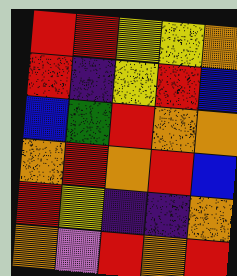[["red", "red", "yellow", "yellow", "orange"], ["red", "indigo", "yellow", "red", "blue"], ["blue", "green", "red", "orange", "orange"], ["orange", "red", "orange", "red", "blue"], ["red", "yellow", "indigo", "indigo", "orange"], ["orange", "violet", "red", "orange", "red"]]